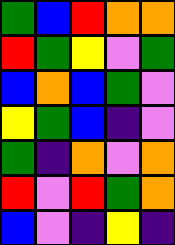[["green", "blue", "red", "orange", "orange"], ["red", "green", "yellow", "violet", "green"], ["blue", "orange", "blue", "green", "violet"], ["yellow", "green", "blue", "indigo", "violet"], ["green", "indigo", "orange", "violet", "orange"], ["red", "violet", "red", "green", "orange"], ["blue", "violet", "indigo", "yellow", "indigo"]]